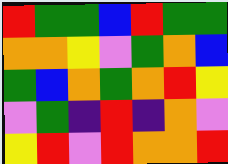[["red", "green", "green", "blue", "red", "green", "green"], ["orange", "orange", "yellow", "violet", "green", "orange", "blue"], ["green", "blue", "orange", "green", "orange", "red", "yellow"], ["violet", "green", "indigo", "red", "indigo", "orange", "violet"], ["yellow", "red", "violet", "red", "orange", "orange", "red"]]